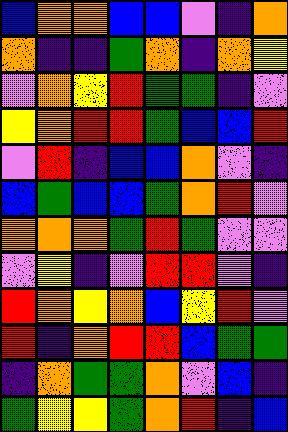[["blue", "orange", "orange", "blue", "blue", "violet", "indigo", "orange"], ["orange", "indigo", "indigo", "green", "orange", "indigo", "orange", "yellow"], ["violet", "orange", "yellow", "red", "green", "green", "indigo", "violet"], ["yellow", "orange", "red", "red", "green", "blue", "blue", "red"], ["violet", "red", "indigo", "blue", "blue", "orange", "violet", "indigo"], ["blue", "green", "blue", "blue", "green", "orange", "red", "violet"], ["orange", "orange", "orange", "green", "red", "green", "violet", "violet"], ["violet", "yellow", "indigo", "violet", "red", "red", "violet", "indigo"], ["red", "orange", "yellow", "orange", "blue", "yellow", "red", "violet"], ["red", "indigo", "orange", "red", "red", "blue", "green", "green"], ["indigo", "orange", "green", "green", "orange", "violet", "blue", "indigo"], ["green", "yellow", "yellow", "green", "orange", "red", "indigo", "blue"]]